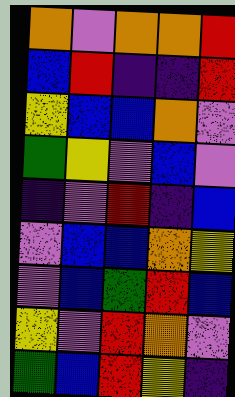[["orange", "violet", "orange", "orange", "red"], ["blue", "red", "indigo", "indigo", "red"], ["yellow", "blue", "blue", "orange", "violet"], ["green", "yellow", "violet", "blue", "violet"], ["indigo", "violet", "red", "indigo", "blue"], ["violet", "blue", "blue", "orange", "yellow"], ["violet", "blue", "green", "red", "blue"], ["yellow", "violet", "red", "orange", "violet"], ["green", "blue", "red", "yellow", "indigo"]]